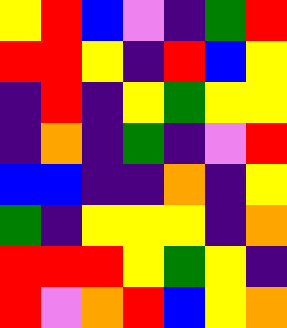[["yellow", "red", "blue", "violet", "indigo", "green", "red"], ["red", "red", "yellow", "indigo", "red", "blue", "yellow"], ["indigo", "red", "indigo", "yellow", "green", "yellow", "yellow"], ["indigo", "orange", "indigo", "green", "indigo", "violet", "red"], ["blue", "blue", "indigo", "indigo", "orange", "indigo", "yellow"], ["green", "indigo", "yellow", "yellow", "yellow", "indigo", "orange"], ["red", "red", "red", "yellow", "green", "yellow", "indigo"], ["red", "violet", "orange", "red", "blue", "yellow", "orange"]]